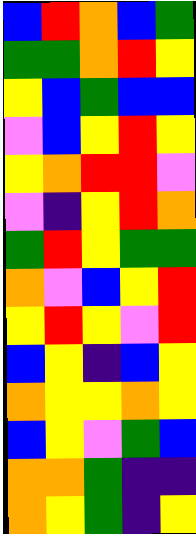[["blue", "red", "orange", "blue", "green"], ["green", "green", "orange", "red", "yellow"], ["yellow", "blue", "green", "blue", "blue"], ["violet", "blue", "yellow", "red", "yellow"], ["yellow", "orange", "red", "red", "violet"], ["violet", "indigo", "yellow", "red", "orange"], ["green", "red", "yellow", "green", "green"], ["orange", "violet", "blue", "yellow", "red"], ["yellow", "red", "yellow", "violet", "red"], ["blue", "yellow", "indigo", "blue", "yellow"], ["orange", "yellow", "yellow", "orange", "yellow"], ["blue", "yellow", "violet", "green", "blue"], ["orange", "orange", "green", "indigo", "indigo"], ["orange", "yellow", "green", "indigo", "yellow"]]